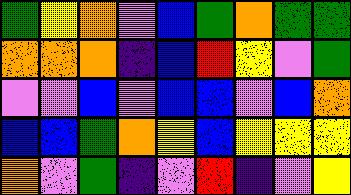[["green", "yellow", "orange", "violet", "blue", "green", "orange", "green", "green"], ["orange", "orange", "orange", "indigo", "blue", "red", "yellow", "violet", "green"], ["violet", "violet", "blue", "violet", "blue", "blue", "violet", "blue", "orange"], ["blue", "blue", "green", "orange", "yellow", "blue", "yellow", "yellow", "yellow"], ["orange", "violet", "green", "indigo", "violet", "red", "indigo", "violet", "yellow"]]